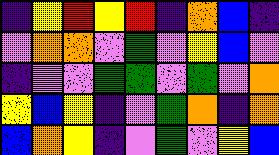[["indigo", "yellow", "red", "yellow", "red", "indigo", "orange", "blue", "indigo"], ["violet", "orange", "orange", "violet", "green", "violet", "yellow", "blue", "violet"], ["indigo", "violet", "violet", "green", "green", "violet", "green", "violet", "orange"], ["yellow", "blue", "yellow", "indigo", "violet", "green", "orange", "indigo", "orange"], ["blue", "orange", "yellow", "indigo", "violet", "green", "violet", "yellow", "blue"]]